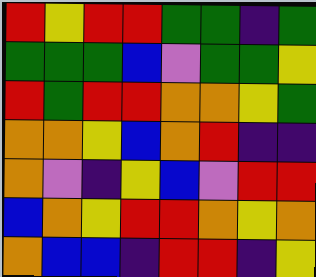[["red", "yellow", "red", "red", "green", "green", "indigo", "green"], ["green", "green", "green", "blue", "violet", "green", "green", "yellow"], ["red", "green", "red", "red", "orange", "orange", "yellow", "green"], ["orange", "orange", "yellow", "blue", "orange", "red", "indigo", "indigo"], ["orange", "violet", "indigo", "yellow", "blue", "violet", "red", "red"], ["blue", "orange", "yellow", "red", "red", "orange", "yellow", "orange"], ["orange", "blue", "blue", "indigo", "red", "red", "indigo", "yellow"]]